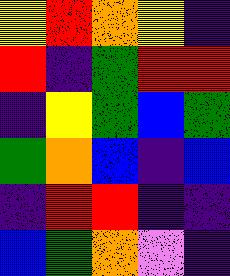[["yellow", "red", "orange", "yellow", "indigo"], ["red", "indigo", "green", "red", "red"], ["indigo", "yellow", "green", "blue", "green"], ["green", "orange", "blue", "indigo", "blue"], ["indigo", "red", "red", "indigo", "indigo"], ["blue", "green", "orange", "violet", "indigo"]]